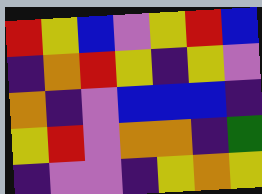[["red", "yellow", "blue", "violet", "yellow", "red", "blue"], ["indigo", "orange", "red", "yellow", "indigo", "yellow", "violet"], ["orange", "indigo", "violet", "blue", "blue", "blue", "indigo"], ["yellow", "red", "violet", "orange", "orange", "indigo", "green"], ["indigo", "violet", "violet", "indigo", "yellow", "orange", "yellow"]]